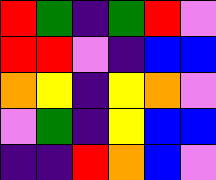[["red", "green", "indigo", "green", "red", "violet"], ["red", "red", "violet", "indigo", "blue", "blue"], ["orange", "yellow", "indigo", "yellow", "orange", "violet"], ["violet", "green", "indigo", "yellow", "blue", "blue"], ["indigo", "indigo", "red", "orange", "blue", "violet"]]